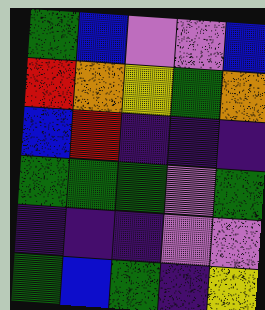[["green", "blue", "violet", "violet", "blue"], ["red", "orange", "yellow", "green", "orange"], ["blue", "red", "indigo", "indigo", "indigo"], ["green", "green", "green", "violet", "green"], ["indigo", "indigo", "indigo", "violet", "violet"], ["green", "blue", "green", "indigo", "yellow"]]